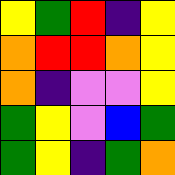[["yellow", "green", "red", "indigo", "yellow"], ["orange", "red", "red", "orange", "yellow"], ["orange", "indigo", "violet", "violet", "yellow"], ["green", "yellow", "violet", "blue", "green"], ["green", "yellow", "indigo", "green", "orange"]]